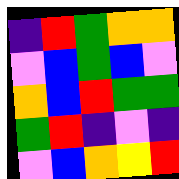[["indigo", "red", "green", "orange", "orange"], ["violet", "blue", "green", "blue", "violet"], ["orange", "blue", "red", "green", "green"], ["green", "red", "indigo", "violet", "indigo"], ["violet", "blue", "orange", "yellow", "red"]]